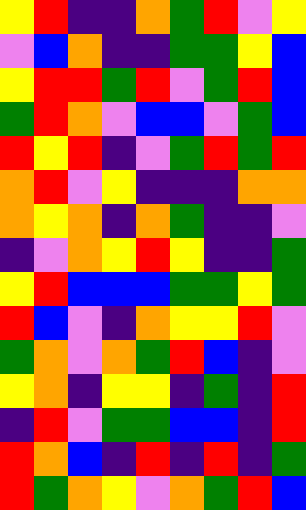[["yellow", "red", "indigo", "indigo", "orange", "green", "red", "violet", "yellow"], ["violet", "blue", "orange", "indigo", "indigo", "green", "green", "yellow", "blue"], ["yellow", "red", "red", "green", "red", "violet", "green", "red", "blue"], ["green", "red", "orange", "violet", "blue", "blue", "violet", "green", "blue"], ["red", "yellow", "red", "indigo", "violet", "green", "red", "green", "red"], ["orange", "red", "violet", "yellow", "indigo", "indigo", "indigo", "orange", "orange"], ["orange", "yellow", "orange", "indigo", "orange", "green", "indigo", "indigo", "violet"], ["indigo", "violet", "orange", "yellow", "red", "yellow", "indigo", "indigo", "green"], ["yellow", "red", "blue", "blue", "blue", "green", "green", "yellow", "green"], ["red", "blue", "violet", "indigo", "orange", "yellow", "yellow", "red", "violet"], ["green", "orange", "violet", "orange", "green", "red", "blue", "indigo", "violet"], ["yellow", "orange", "indigo", "yellow", "yellow", "indigo", "green", "indigo", "red"], ["indigo", "red", "violet", "green", "green", "blue", "blue", "indigo", "red"], ["red", "orange", "blue", "indigo", "red", "indigo", "red", "indigo", "green"], ["red", "green", "orange", "yellow", "violet", "orange", "green", "red", "blue"]]